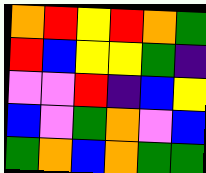[["orange", "red", "yellow", "red", "orange", "green"], ["red", "blue", "yellow", "yellow", "green", "indigo"], ["violet", "violet", "red", "indigo", "blue", "yellow"], ["blue", "violet", "green", "orange", "violet", "blue"], ["green", "orange", "blue", "orange", "green", "green"]]